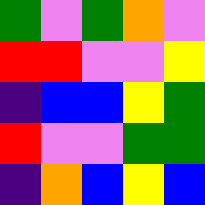[["green", "violet", "green", "orange", "violet"], ["red", "red", "violet", "violet", "yellow"], ["indigo", "blue", "blue", "yellow", "green"], ["red", "violet", "violet", "green", "green"], ["indigo", "orange", "blue", "yellow", "blue"]]